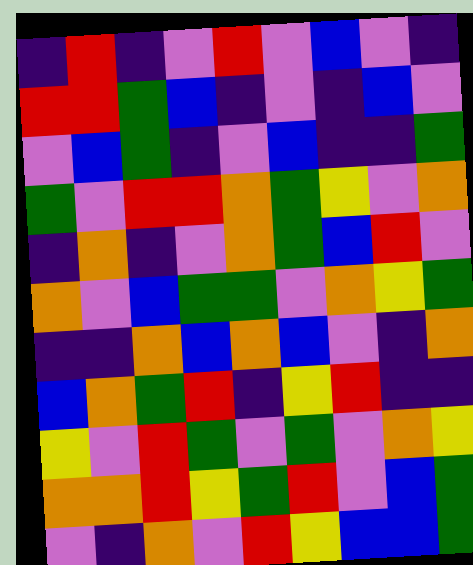[["indigo", "red", "indigo", "violet", "red", "violet", "blue", "violet", "indigo"], ["red", "red", "green", "blue", "indigo", "violet", "indigo", "blue", "violet"], ["violet", "blue", "green", "indigo", "violet", "blue", "indigo", "indigo", "green"], ["green", "violet", "red", "red", "orange", "green", "yellow", "violet", "orange"], ["indigo", "orange", "indigo", "violet", "orange", "green", "blue", "red", "violet"], ["orange", "violet", "blue", "green", "green", "violet", "orange", "yellow", "green"], ["indigo", "indigo", "orange", "blue", "orange", "blue", "violet", "indigo", "orange"], ["blue", "orange", "green", "red", "indigo", "yellow", "red", "indigo", "indigo"], ["yellow", "violet", "red", "green", "violet", "green", "violet", "orange", "yellow"], ["orange", "orange", "red", "yellow", "green", "red", "violet", "blue", "green"], ["violet", "indigo", "orange", "violet", "red", "yellow", "blue", "blue", "green"]]